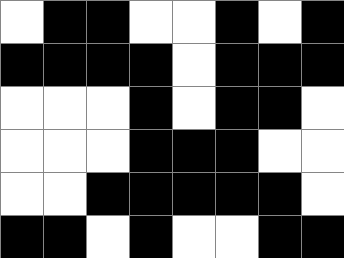[["white", "black", "black", "white", "white", "black", "white", "black"], ["black", "black", "black", "black", "white", "black", "black", "black"], ["white", "white", "white", "black", "white", "black", "black", "white"], ["white", "white", "white", "black", "black", "black", "white", "white"], ["white", "white", "black", "black", "black", "black", "black", "white"], ["black", "black", "white", "black", "white", "white", "black", "black"]]